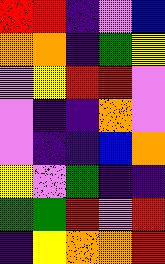[["red", "red", "indigo", "violet", "blue"], ["orange", "orange", "indigo", "green", "yellow"], ["violet", "yellow", "red", "red", "violet"], ["violet", "indigo", "indigo", "orange", "violet"], ["violet", "indigo", "indigo", "blue", "orange"], ["yellow", "violet", "green", "indigo", "indigo"], ["green", "green", "red", "violet", "red"], ["indigo", "yellow", "orange", "orange", "red"]]